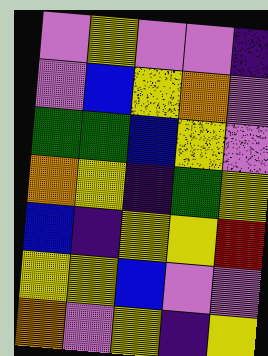[["violet", "yellow", "violet", "violet", "indigo"], ["violet", "blue", "yellow", "orange", "violet"], ["green", "green", "blue", "yellow", "violet"], ["orange", "yellow", "indigo", "green", "yellow"], ["blue", "indigo", "yellow", "yellow", "red"], ["yellow", "yellow", "blue", "violet", "violet"], ["orange", "violet", "yellow", "indigo", "yellow"]]